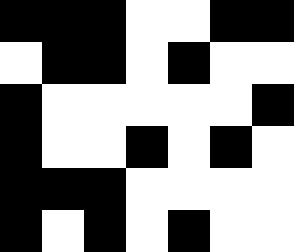[["black", "black", "black", "white", "white", "black", "black"], ["white", "black", "black", "white", "black", "white", "white"], ["black", "white", "white", "white", "white", "white", "black"], ["black", "white", "white", "black", "white", "black", "white"], ["black", "black", "black", "white", "white", "white", "white"], ["black", "white", "black", "white", "black", "white", "white"]]